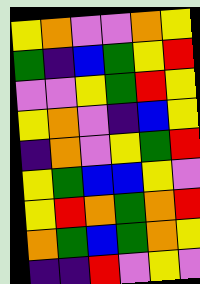[["yellow", "orange", "violet", "violet", "orange", "yellow"], ["green", "indigo", "blue", "green", "yellow", "red"], ["violet", "violet", "yellow", "green", "red", "yellow"], ["yellow", "orange", "violet", "indigo", "blue", "yellow"], ["indigo", "orange", "violet", "yellow", "green", "red"], ["yellow", "green", "blue", "blue", "yellow", "violet"], ["yellow", "red", "orange", "green", "orange", "red"], ["orange", "green", "blue", "green", "orange", "yellow"], ["indigo", "indigo", "red", "violet", "yellow", "violet"]]